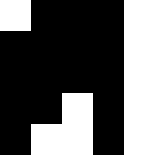[["white", "black", "black", "black", "white"], ["black", "black", "black", "black", "white"], ["black", "black", "black", "black", "white"], ["black", "black", "white", "black", "white"], ["black", "white", "white", "black", "white"]]